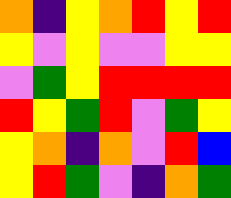[["orange", "indigo", "yellow", "orange", "red", "yellow", "red"], ["yellow", "violet", "yellow", "violet", "violet", "yellow", "yellow"], ["violet", "green", "yellow", "red", "red", "red", "red"], ["red", "yellow", "green", "red", "violet", "green", "yellow"], ["yellow", "orange", "indigo", "orange", "violet", "red", "blue"], ["yellow", "red", "green", "violet", "indigo", "orange", "green"]]